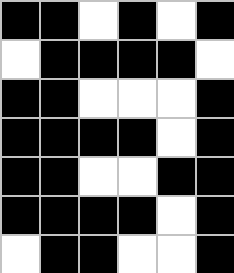[["black", "black", "white", "black", "white", "black"], ["white", "black", "black", "black", "black", "white"], ["black", "black", "white", "white", "white", "black"], ["black", "black", "black", "black", "white", "black"], ["black", "black", "white", "white", "black", "black"], ["black", "black", "black", "black", "white", "black"], ["white", "black", "black", "white", "white", "black"]]